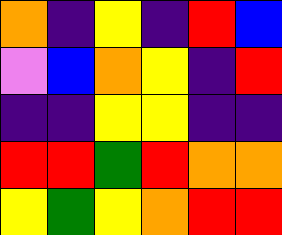[["orange", "indigo", "yellow", "indigo", "red", "blue"], ["violet", "blue", "orange", "yellow", "indigo", "red"], ["indigo", "indigo", "yellow", "yellow", "indigo", "indigo"], ["red", "red", "green", "red", "orange", "orange"], ["yellow", "green", "yellow", "orange", "red", "red"]]